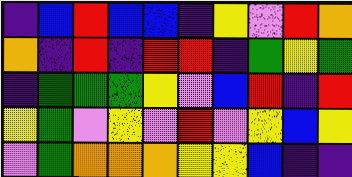[["indigo", "blue", "red", "blue", "blue", "indigo", "yellow", "violet", "red", "orange"], ["orange", "indigo", "red", "indigo", "red", "red", "indigo", "green", "yellow", "green"], ["indigo", "green", "green", "green", "yellow", "violet", "blue", "red", "indigo", "red"], ["yellow", "green", "violet", "yellow", "violet", "red", "violet", "yellow", "blue", "yellow"], ["violet", "green", "orange", "orange", "orange", "yellow", "yellow", "blue", "indigo", "indigo"]]